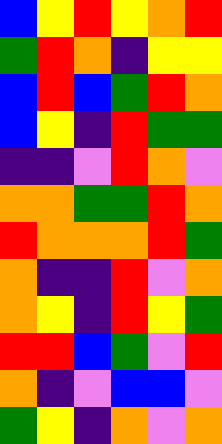[["blue", "yellow", "red", "yellow", "orange", "red"], ["green", "red", "orange", "indigo", "yellow", "yellow"], ["blue", "red", "blue", "green", "red", "orange"], ["blue", "yellow", "indigo", "red", "green", "green"], ["indigo", "indigo", "violet", "red", "orange", "violet"], ["orange", "orange", "green", "green", "red", "orange"], ["red", "orange", "orange", "orange", "red", "green"], ["orange", "indigo", "indigo", "red", "violet", "orange"], ["orange", "yellow", "indigo", "red", "yellow", "green"], ["red", "red", "blue", "green", "violet", "red"], ["orange", "indigo", "violet", "blue", "blue", "violet"], ["green", "yellow", "indigo", "orange", "violet", "orange"]]